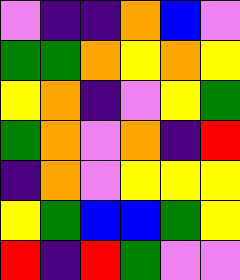[["violet", "indigo", "indigo", "orange", "blue", "violet"], ["green", "green", "orange", "yellow", "orange", "yellow"], ["yellow", "orange", "indigo", "violet", "yellow", "green"], ["green", "orange", "violet", "orange", "indigo", "red"], ["indigo", "orange", "violet", "yellow", "yellow", "yellow"], ["yellow", "green", "blue", "blue", "green", "yellow"], ["red", "indigo", "red", "green", "violet", "violet"]]